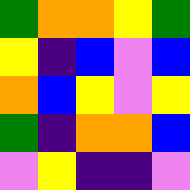[["green", "orange", "orange", "yellow", "green"], ["yellow", "indigo", "blue", "violet", "blue"], ["orange", "blue", "yellow", "violet", "yellow"], ["green", "indigo", "orange", "orange", "blue"], ["violet", "yellow", "indigo", "indigo", "violet"]]